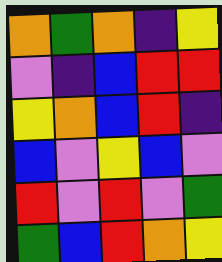[["orange", "green", "orange", "indigo", "yellow"], ["violet", "indigo", "blue", "red", "red"], ["yellow", "orange", "blue", "red", "indigo"], ["blue", "violet", "yellow", "blue", "violet"], ["red", "violet", "red", "violet", "green"], ["green", "blue", "red", "orange", "yellow"]]